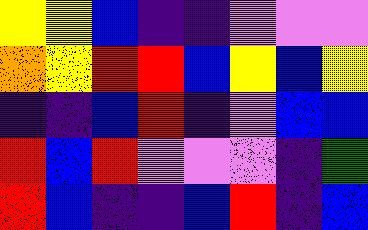[["yellow", "yellow", "blue", "indigo", "indigo", "violet", "violet", "violet"], ["orange", "yellow", "red", "red", "blue", "yellow", "blue", "yellow"], ["indigo", "indigo", "blue", "red", "indigo", "violet", "blue", "blue"], ["red", "blue", "red", "violet", "violet", "violet", "indigo", "green"], ["red", "blue", "indigo", "indigo", "blue", "red", "indigo", "blue"]]